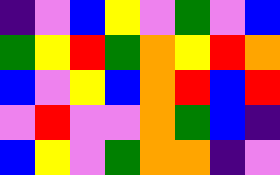[["indigo", "violet", "blue", "yellow", "violet", "green", "violet", "blue"], ["green", "yellow", "red", "green", "orange", "yellow", "red", "orange"], ["blue", "violet", "yellow", "blue", "orange", "red", "blue", "red"], ["violet", "red", "violet", "violet", "orange", "green", "blue", "indigo"], ["blue", "yellow", "violet", "green", "orange", "orange", "indigo", "violet"]]